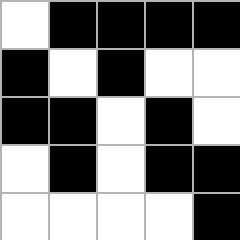[["white", "black", "black", "black", "black"], ["black", "white", "black", "white", "white"], ["black", "black", "white", "black", "white"], ["white", "black", "white", "black", "black"], ["white", "white", "white", "white", "black"]]